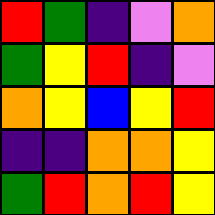[["red", "green", "indigo", "violet", "orange"], ["green", "yellow", "red", "indigo", "violet"], ["orange", "yellow", "blue", "yellow", "red"], ["indigo", "indigo", "orange", "orange", "yellow"], ["green", "red", "orange", "red", "yellow"]]